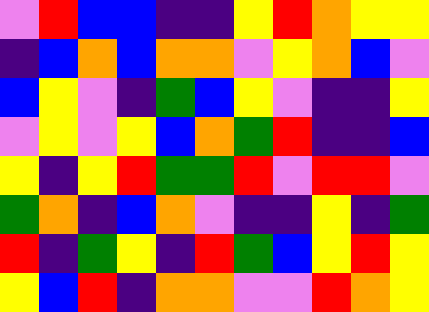[["violet", "red", "blue", "blue", "indigo", "indigo", "yellow", "red", "orange", "yellow", "yellow"], ["indigo", "blue", "orange", "blue", "orange", "orange", "violet", "yellow", "orange", "blue", "violet"], ["blue", "yellow", "violet", "indigo", "green", "blue", "yellow", "violet", "indigo", "indigo", "yellow"], ["violet", "yellow", "violet", "yellow", "blue", "orange", "green", "red", "indigo", "indigo", "blue"], ["yellow", "indigo", "yellow", "red", "green", "green", "red", "violet", "red", "red", "violet"], ["green", "orange", "indigo", "blue", "orange", "violet", "indigo", "indigo", "yellow", "indigo", "green"], ["red", "indigo", "green", "yellow", "indigo", "red", "green", "blue", "yellow", "red", "yellow"], ["yellow", "blue", "red", "indigo", "orange", "orange", "violet", "violet", "red", "orange", "yellow"]]